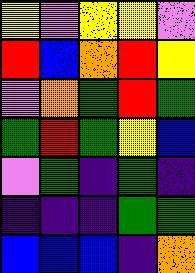[["yellow", "violet", "yellow", "yellow", "violet"], ["red", "blue", "orange", "red", "yellow"], ["violet", "orange", "green", "red", "green"], ["green", "red", "green", "yellow", "blue"], ["violet", "green", "indigo", "green", "indigo"], ["indigo", "indigo", "indigo", "green", "green"], ["blue", "blue", "blue", "indigo", "orange"]]